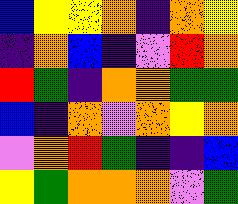[["blue", "yellow", "yellow", "orange", "indigo", "orange", "yellow"], ["indigo", "orange", "blue", "indigo", "violet", "red", "orange"], ["red", "green", "indigo", "orange", "orange", "green", "green"], ["blue", "indigo", "orange", "violet", "orange", "yellow", "orange"], ["violet", "orange", "red", "green", "indigo", "indigo", "blue"], ["yellow", "green", "orange", "orange", "orange", "violet", "green"]]